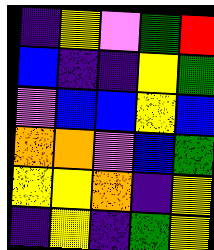[["indigo", "yellow", "violet", "green", "red"], ["blue", "indigo", "indigo", "yellow", "green"], ["violet", "blue", "blue", "yellow", "blue"], ["orange", "orange", "violet", "blue", "green"], ["yellow", "yellow", "orange", "indigo", "yellow"], ["indigo", "yellow", "indigo", "green", "yellow"]]